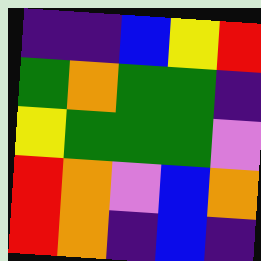[["indigo", "indigo", "blue", "yellow", "red"], ["green", "orange", "green", "green", "indigo"], ["yellow", "green", "green", "green", "violet"], ["red", "orange", "violet", "blue", "orange"], ["red", "orange", "indigo", "blue", "indigo"]]